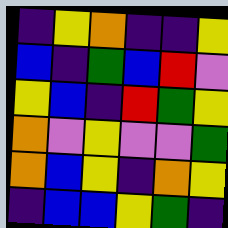[["indigo", "yellow", "orange", "indigo", "indigo", "yellow"], ["blue", "indigo", "green", "blue", "red", "violet"], ["yellow", "blue", "indigo", "red", "green", "yellow"], ["orange", "violet", "yellow", "violet", "violet", "green"], ["orange", "blue", "yellow", "indigo", "orange", "yellow"], ["indigo", "blue", "blue", "yellow", "green", "indigo"]]